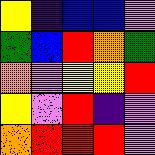[["yellow", "indigo", "blue", "blue", "violet"], ["green", "blue", "red", "orange", "green"], ["orange", "violet", "yellow", "yellow", "red"], ["yellow", "violet", "red", "indigo", "violet"], ["orange", "red", "red", "red", "violet"]]